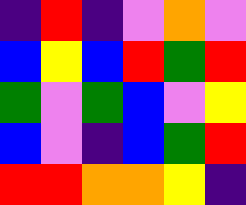[["indigo", "red", "indigo", "violet", "orange", "violet"], ["blue", "yellow", "blue", "red", "green", "red"], ["green", "violet", "green", "blue", "violet", "yellow"], ["blue", "violet", "indigo", "blue", "green", "red"], ["red", "red", "orange", "orange", "yellow", "indigo"]]